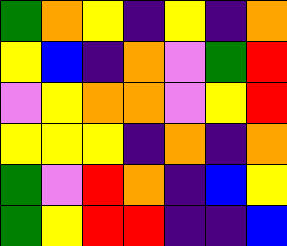[["green", "orange", "yellow", "indigo", "yellow", "indigo", "orange"], ["yellow", "blue", "indigo", "orange", "violet", "green", "red"], ["violet", "yellow", "orange", "orange", "violet", "yellow", "red"], ["yellow", "yellow", "yellow", "indigo", "orange", "indigo", "orange"], ["green", "violet", "red", "orange", "indigo", "blue", "yellow"], ["green", "yellow", "red", "red", "indigo", "indigo", "blue"]]